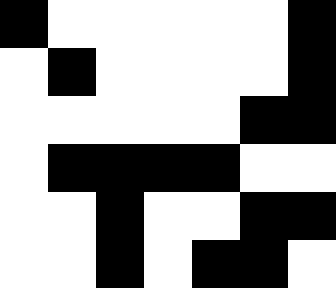[["black", "white", "white", "white", "white", "white", "black"], ["white", "black", "white", "white", "white", "white", "black"], ["white", "white", "white", "white", "white", "black", "black"], ["white", "black", "black", "black", "black", "white", "white"], ["white", "white", "black", "white", "white", "black", "black"], ["white", "white", "black", "white", "black", "black", "white"]]